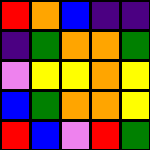[["red", "orange", "blue", "indigo", "indigo"], ["indigo", "green", "orange", "orange", "green"], ["violet", "yellow", "yellow", "orange", "yellow"], ["blue", "green", "orange", "orange", "yellow"], ["red", "blue", "violet", "red", "green"]]